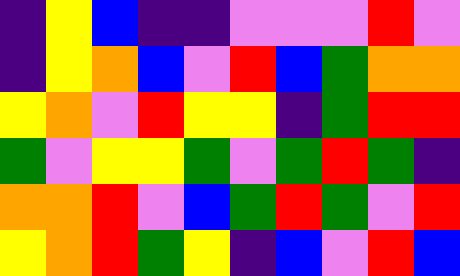[["indigo", "yellow", "blue", "indigo", "indigo", "violet", "violet", "violet", "red", "violet"], ["indigo", "yellow", "orange", "blue", "violet", "red", "blue", "green", "orange", "orange"], ["yellow", "orange", "violet", "red", "yellow", "yellow", "indigo", "green", "red", "red"], ["green", "violet", "yellow", "yellow", "green", "violet", "green", "red", "green", "indigo"], ["orange", "orange", "red", "violet", "blue", "green", "red", "green", "violet", "red"], ["yellow", "orange", "red", "green", "yellow", "indigo", "blue", "violet", "red", "blue"]]